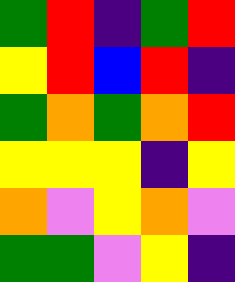[["green", "red", "indigo", "green", "red"], ["yellow", "red", "blue", "red", "indigo"], ["green", "orange", "green", "orange", "red"], ["yellow", "yellow", "yellow", "indigo", "yellow"], ["orange", "violet", "yellow", "orange", "violet"], ["green", "green", "violet", "yellow", "indigo"]]